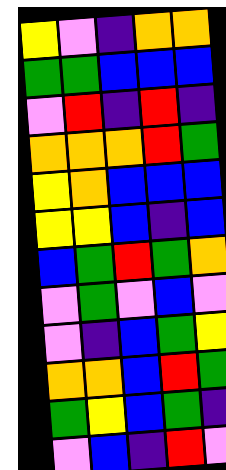[["yellow", "violet", "indigo", "orange", "orange"], ["green", "green", "blue", "blue", "blue"], ["violet", "red", "indigo", "red", "indigo"], ["orange", "orange", "orange", "red", "green"], ["yellow", "orange", "blue", "blue", "blue"], ["yellow", "yellow", "blue", "indigo", "blue"], ["blue", "green", "red", "green", "orange"], ["violet", "green", "violet", "blue", "violet"], ["violet", "indigo", "blue", "green", "yellow"], ["orange", "orange", "blue", "red", "green"], ["green", "yellow", "blue", "green", "indigo"], ["violet", "blue", "indigo", "red", "violet"]]